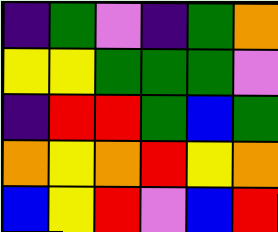[["indigo", "green", "violet", "indigo", "green", "orange"], ["yellow", "yellow", "green", "green", "green", "violet"], ["indigo", "red", "red", "green", "blue", "green"], ["orange", "yellow", "orange", "red", "yellow", "orange"], ["blue", "yellow", "red", "violet", "blue", "red"]]